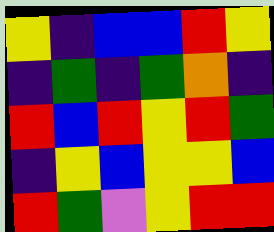[["yellow", "indigo", "blue", "blue", "red", "yellow"], ["indigo", "green", "indigo", "green", "orange", "indigo"], ["red", "blue", "red", "yellow", "red", "green"], ["indigo", "yellow", "blue", "yellow", "yellow", "blue"], ["red", "green", "violet", "yellow", "red", "red"]]